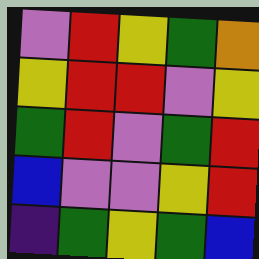[["violet", "red", "yellow", "green", "orange"], ["yellow", "red", "red", "violet", "yellow"], ["green", "red", "violet", "green", "red"], ["blue", "violet", "violet", "yellow", "red"], ["indigo", "green", "yellow", "green", "blue"]]